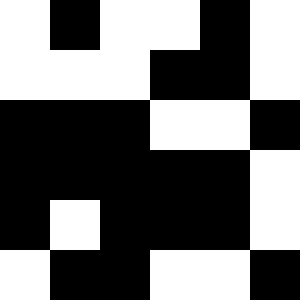[["white", "black", "white", "white", "black", "white"], ["white", "white", "white", "black", "black", "white"], ["black", "black", "black", "white", "white", "black"], ["black", "black", "black", "black", "black", "white"], ["black", "white", "black", "black", "black", "white"], ["white", "black", "black", "white", "white", "black"]]